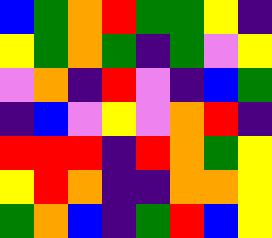[["blue", "green", "orange", "red", "green", "green", "yellow", "indigo"], ["yellow", "green", "orange", "green", "indigo", "green", "violet", "yellow"], ["violet", "orange", "indigo", "red", "violet", "indigo", "blue", "green"], ["indigo", "blue", "violet", "yellow", "violet", "orange", "red", "indigo"], ["red", "red", "red", "indigo", "red", "orange", "green", "yellow"], ["yellow", "red", "orange", "indigo", "indigo", "orange", "orange", "yellow"], ["green", "orange", "blue", "indigo", "green", "red", "blue", "yellow"]]